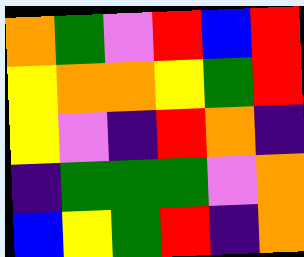[["orange", "green", "violet", "red", "blue", "red"], ["yellow", "orange", "orange", "yellow", "green", "red"], ["yellow", "violet", "indigo", "red", "orange", "indigo"], ["indigo", "green", "green", "green", "violet", "orange"], ["blue", "yellow", "green", "red", "indigo", "orange"]]